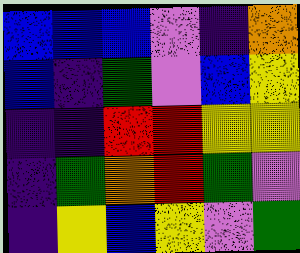[["blue", "blue", "blue", "violet", "indigo", "orange"], ["blue", "indigo", "green", "violet", "blue", "yellow"], ["indigo", "indigo", "red", "red", "yellow", "yellow"], ["indigo", "green", "orange", "red", "green", "violet"], ["indigo", "yellow", "blue", "yellow", "violet", "green"]]